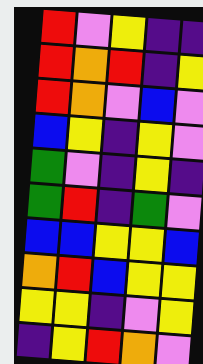[["red", "violet", "yellow", "indigo", "indigo"], ["red", "orange", "red", "indigo", "yellow"], ["red", "orange", "violet", "blue", "violet"], ["blue", "yellow", "indigo", "yellow", "violet"], ["green", "violet", "indigo", "yellow", "indigo"], ["green", "red", "indigo", "green", "violet"], ["blue", "blue", "yellow", "yellow", "blue"], ["orange", "red", "blue", "yellow", "yellow"], ["yellow", "yellow", "indigo", "violet", "yellow"], ["indigo", "yellow", "red", "orange", "violet"]]